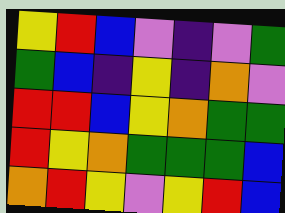[["yellow", "red", "blue", "violet", "indigo", "violet", "green"], ["green", "blue", "indigo", "yellow", "indigo", "orange", "violet"], ["red", "red", "blue", "yellow", "orange", "green", "green"], ["red", "yellow", "orange", "green", "green", "green", "blue"], ["orange", "red", "yellow", "violet", "yellow", "red", "blue"]]